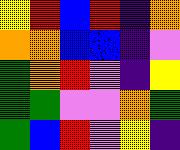[["yellow", "red", "blue", "red", "indigo", "orange"], ["orange", "orange", "blue", "blue", "indigo", "violet"], ["green", "orange", "red", "violet", "indigo", "yellow"], ["green", "green", "violet", "violet", "orange", "green"], ["green", "blue", "red", "violet", "yellow", "indigo"]]